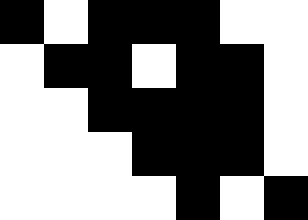[["black", "white", "black", "black", "black", "white", "white"], ["white", "black", "black", "white", "black", "black", "white"], ["white", "white", "black", "black", "black", "black", "white"], ["white", "white", "white", "black", "black", "black", "white"], ["white", "white", "white", "white", "black", "white", "black"]]